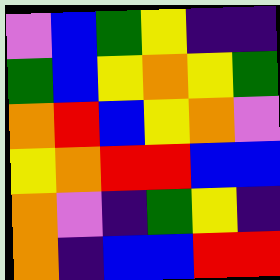[["violet", "blue", "green", "yellow", "indigo", "indigo"], ["green", "blue", "yellow", "orange", "yellow", "green"], ["orange", "red", "blue", "yellow", "orange", "violet"], ["yellow", "orange", "red", "red", "blue", "blue"], ["orange", "violet", "indigo", "green", "yellow", "indigo"], ["orange", "indigo", "blue", "blue", "red", "red"]]